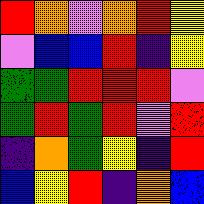[["red", "orange", "violet", "orange", "red", "yellow"], ["violet", "blue", "blue", "red", "indigo", "yellow"], ["green", "green", "red", "red", "red", "violet"], ["green", "red", "green", "red", "violet", "red"], ["indigo", "orange", "green", "yellow", "indigo", "red"], ["blue", "yellow", "red", "indigo", "orange", "blue"]]